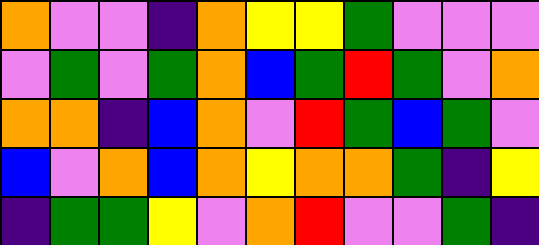[["orange", "violet", "violet", "indigo", "orange", "yellow", "yellow", "green", "violet", "violet", "violet"], ["violet", "green", "violet", "green", "orange", "blue", "green", "red", "green", "violet", "orange"], ["orange", "orange", "indigo", "blue", "orange", "violet", "red", "green", "blue", "green", "violet"], ["blue", "violet", "orange", "blue", "orange", "yellow", "orange", "orange", "green", "indigo", "yellow"], ["indigo", "green", "green", "yellow", "violet", "orange", "red", "violet", "violet", "green", "indigo"]]